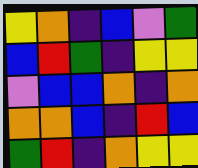[["yellow", "orange", "indigo", "blue", "violet", "green"], ["blue", "red", "green", "indigo", "yellow", "yellow"], ["violet", "blue", "blue", "orange", "indigo", "orange"], ["orange", "orange", "blue", "indigo", "red", "blue"], ["green", "red", "indigo", "orange", "yellow", "yellow"]]